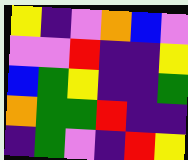[["yellow", "indigo", "violet", "orange", "blue", "violet"], ["violet", "violet", "red", "indigo", "indigo", "yellow"], ["blue", "green", "yellow", "indigo", "indigo", "green"], ["orange", "green", "green", "red", "indigo", "indigo"], ["indigo", "green", "violet", "indigo", "red", "yellow"]]